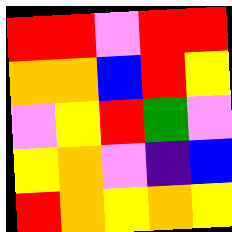[["red", "red", "violet", "red", "red"], ["orange", "orange", "blue", "red", "yellow"], ["violet", "yellow", "red", "green", "violet"], ["yellow", "orange", "violet", "indigo", "blue"], ["red", "orange", "yellow", "orange", "yellow"]]